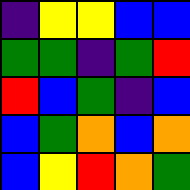[["indigo", "yellow", "yellow", "blue", "blue"], ["green", "green", "indigo", "green", "red"], ["red", "blue", "green", "indigo", "blue"], ["blue", "green", "orange", "blue", "orange"], ["blue", "yellow", "red", "orange", "green"]]